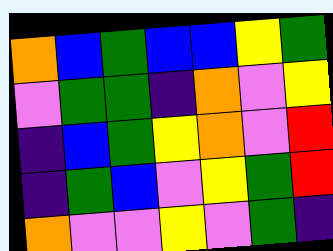[["orange", "blue", "green", "blue", "blue", "yellow", "green"], ["violet", "green", "green", "indigo", "orange", "violet", "yellow"], ["indigo", "blue", "green", "yellow", "orange", "violet", "red"], ["indigo", "green", "blue", "violet", "yellow", "green", "red"], ["orange", "violet", "violet", "yellow", "violet", "green", "indigo"]]